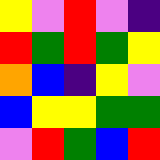[["yellow", "violet", "red", "violet", "indigo"], ["red", "green", "red", "green", "yellow"], ["orange", "blue", "indigo", "yellow", "violet"], ["blue", "yellow", "yellow", "green", "green"], ["violet", "red", "green", "blue", "red"]]